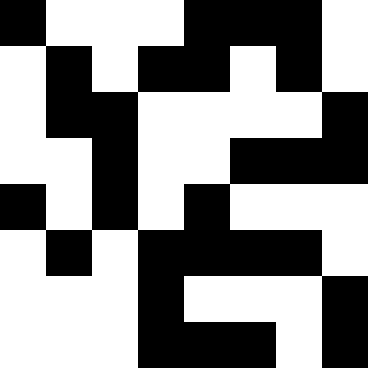[["black", "white", "white", "white", "black", "black", "black", "white"], ["white", "black", "white", "black", "black", "white", "black", "white"], ["white", "black", "black", "white", "white", "white", "white", "black"], ["white", "white", "black", "white", "white", "black", "black", "black"], ["black", "white", "black", "white", "black", "white", "white", "white"], ["white", "black", "white", "black", "black", "black", "black", "white"], ["white", "white", "white", "black", "white", "white", "white", "black"], ["white", "white", "white", "black", "black", "black", "white", "black"]]